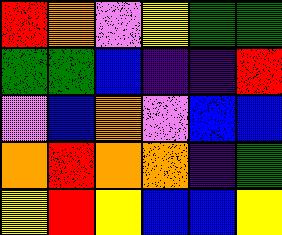[["red", "orange", "violet", "yellow", "green", "green"], ["green", "green", "blue", "indigo", "indigo", "red"], ["violet", "blue", "orange", "violet", "blue", "blue"], ["orange", "red", "orange", "orange", "indigo", "green"], ["yellow", "red", "yellow", "blue", "blue", "yellow"]]